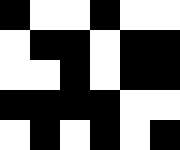[["black", "white", "white", "black", "white", "white"], ["white", "black", "black", "white", "black", "black"], ["white", "white", "black", "white", "black", "black"], ["black", "black", "black", "black", "white", "white"], ["white", "black", "white", "black", "white", "black"]]